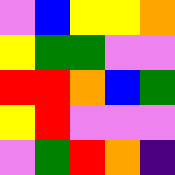[["violet", "blue", "yellow", "yellow", "orange"], ["yellow", "green", "green", "violet", "violet"], ["red", "red", "orange", "blue", "green"], ["yellow", "red", "violet", "violet", "violet"], ["violet", "green", "red", "orange", "indigo"]]